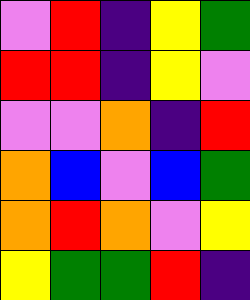[["violet", "red", "indigo", "yellow", "green"], ["red", "red", "indigo", "yellow", "violet"], ["violet", "violet", "orange", "indigo", "red"], ["orange", "blue", "violet", "blue", "green"], ["orange", "red", "orange", "violet", "yellow"], ["yellow", "green", "green", "red", "indigo"]]